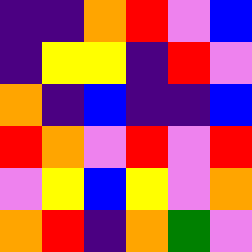[["indigo", "indigo", "orange", "red", "violet", "blue"], ["indigo", "yellow", "yellow", "indigo", "red", "violet"], ["orange", "indigo", "blue", "indigo", "indigo", "blue"], ["red", "orange", "violet", "red", "violet", "red"], ["violet", "yellow", "blue", "yellow", "violet", "orange"], ["orange", "red", "indigo", "orange", "green", "violet"]]